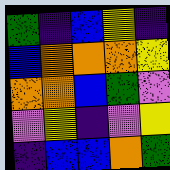[["green", "indigo", "blue", "yellow", "indigo"], ["blue", "orange", "orange", "orange", "yellow"], ["orange", "orange", "blue", "green", "violet"], ["violet", "yellow", "indigo", "violet", "yellow"], ["indigo", "blue", "blue", "orange", "green"]]